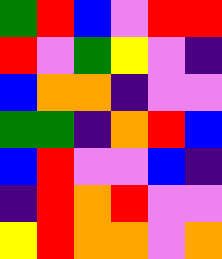[["green", "red", "blue", "violet", "red", "red"], ["red", "violet", "green", "yellow", "violet", "indigo"], ["blue", "orange", "orange", "indigo", "violet", "violet"], ["green", "green", "indigo", "orange", "red", "blue"], ["blue", "red", "violet", "violet", "blue", "indigo"], ["indigo", "red", "orange", "red", "violet", "violet"], ["yellow", "red", "orange", "orange", "violet", "orange"]]